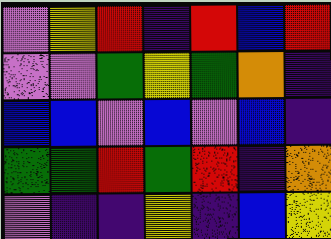[["violet", "yellow", "red", "indigo", "red", "blue", "red"], ["violet", "violet", "green", "yellow", "green", "orange", "indigo"], ["blue", "blue", "violet", "blue", "violet", "blue", "indigo"], ["green", "green", "red", "green", "red", "indigo", "orange"], ["violet", "indigo", "indigo", "yellow", "indigo", "blue", "yellow"]]